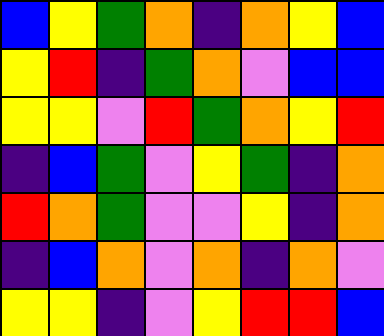[["blue", "yellow", "green", "orange", "indigo", "orange", "yellow", "blue"], ["yellow", "red", "indigo", "green", "orange", "violet", "blue", "blue"], ["yellow", "yellow", "violet", "red", "green", "orange", "yellow", "red"], ["indigo", "blue", "green", "violet", "yellow", "green", "indigo", "orange"], ["red", "orange", "green", "violet", "violet", "yellow", "indigo", "orange"], ["indigo", "blue", "orange", "violet", "orange", "indigo", "orange", "violet"], ["yellow", "yellow", "indigo", "violet", "yellow", "red", "red", "blue"]]